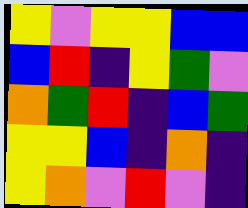[["yellow", "violet", "yellow", "yellow", "blue", "blue"], ["blue", "red", "indigo", "yellow", "green", "violet"], ["orange", "green", "red", "indigo", "blue", "green"], ["yellow", "yellow", "blue", "indigo", "orange", "indigo"], ["yellow", "orange", "violet", "red", "violet", "indigo"]]